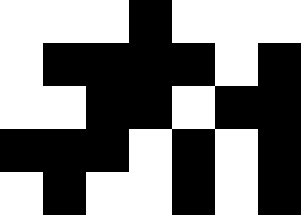[["white", "white", "white", "black", "white", "white", "white"], ["white", "black", "black", "black", "black", "white", "black"], ["white", "white", "black", "black", "white", "black", "black"], ["black", "black", "black", "white", "black", "white", "black"], ["white", "black", "white", "white", "black", "white", "black"]]